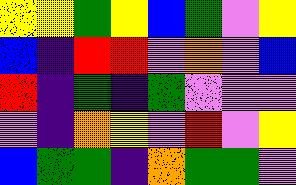[["yellow", "yellow", "green", "yellow", "blue", "green", "violet", "yellow"], ["blue", "indigo", "red", "red", "violet", "orange", "violet", "blue"], ["red", "indigo", "green", "indigo", "green", "violet", "violet", "violet"], ["violet", "indigo", "orange", "yellow", "violet", "red", "violet", "yellow"], ["blue", "green", "green", "indigo", "orange", "green", "green", "violet"]]